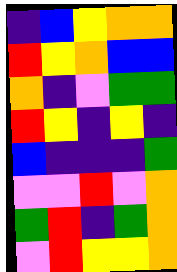[["indigo", "blue", "yellow", "orange", "orange"], ["red", "yellow", "orange", "blue", "blue"], ["orange", "indigo", "violet", "green", "green"], ["red", "yellow", "indigo", "yellow", "indigo"], ["blue", "indigo", "indigo", "indigo", "green"], ["violet", "violet", "red", "violet", "orange"], ["green", "red", "indigo", "green", "orange"], ["violet", "red", "yellow", "yellow", "orange"]]